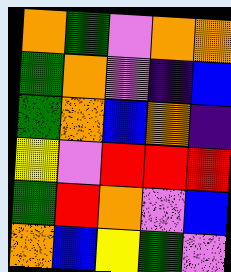[["orange", "green", "violet", "orange", "orange"], ["green", "orange", "violet", "indigo", "blue"], ["green", "orange", "blue", "orange", "indigo"], ["yellow", "violet", "red", "red", "red"], ["green", "red", "orange", "violet", "blue"], ["orange", "blue", "yellow", "green", "violet"]]